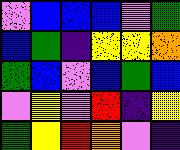[["violet", "blue", "blue", "blue", "violet", "green"], ["blue", "green", "indigo", "yellow", "yellow", "orange"], ["green", "blue", "violet", "blue", "green", "blue"], ["violet", "yellow", "violet", "red", "indigo", "yellow"], ["green", "yellow", "red", "orange", "violet", "indigo"]]